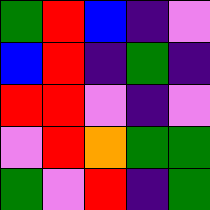[["green", "red", "blue", "indigo", "violet"], ["blue", "red", "indigo", "green", "indigo"], ["red", "red", "violet", "indigo", "violet"], ["violet", "red", "orange", "green", "green"], ["green", "violet", "red", "indigo", "green"]]